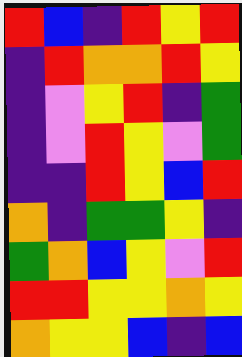[["red", "blue", "indigo", "red", "yellow", "red"], ["indigo", "red", "orange", "orange", "red", "yellow"], ["indigo", "violet", "yellow", "red", "indigo", "green"], ["indigo", "violet", "red", "yellow", "violet", "green"], ["indigo", "indigo", "red", "yellow", "blue", "red"], ["orange", "indigo", "green", "green", "yellow", "indigo"], ["green", "orange", "blue", "yellow", "violet", "red"], ["red", "red", "yellow", "yellow", "orange", "yellow"], ["orange", "yellow", "yellow", "blue", "indigo", "blue"]]